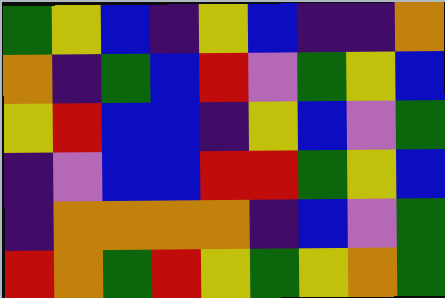[["green", "yellow", "blue", "indigo", "yellow", "blue", "indigo", "indigo", "orange"], ["orange", "indigo", "green", "blue", "red", "violet", "green", "yellow", "blue"], ["yellow", "red", "blue", "blue", "indigo", "yellow", "blue", "violet", "green"], ["indigo", "violet", "blue", "blue", "red", "red", "green", "yellow", "blue"], ["indigo", "orange", "orange", "orange", "orange", "indigo", "blue", "violet", "green"], ["red", "orange", "green", "red", "yellow", "green", "yellow", "orange", "green"]]